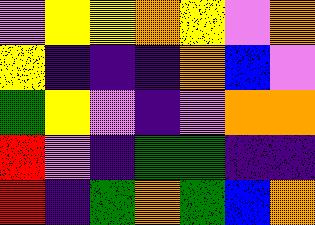[["violet", "yellow", "yellow", "orange", "yellow", "violet", "orange"], ["yellow", "indigo", "indigo", "indigo", "orange", "blue", "violet"], ["green", "yellow", "violet", "indigo", "violet", "orange", "orange"], ["red", "violet", "indigo", "green", "green", "indigo", "indigo"], ["red", "indigo", "green", "orange", "green", "blue", "orange"]]